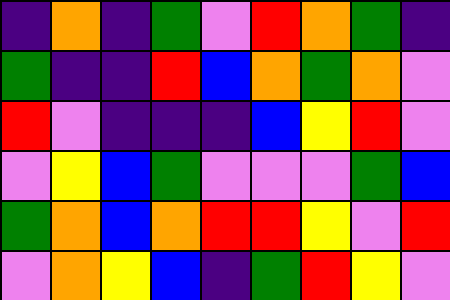[["indigo", "orange", "indigo", "green", "violet", "red", "orange", "green", "indigo"], ["green", "indigo", "indigo", "red", "blue", "orange", "green", "orange", "violet"], ["red", "violet", "indigo", "indigo", "indigo", "blue", "yellow", "red", "violet"], ["violet", "yellow", "blue", "green", "violet", "violet", "violet", "green", "blue"], ["green", "orange", "blue", "orange", "red", "red", "yellow", "violet", "red"], ["violet", "orange", "yellow", "blue", "indigo", "green", "red", "yellow", "violet"]]